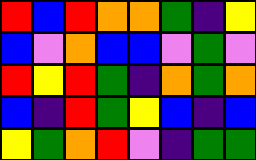[["red", "blue", "red", "orange", "orange", "green", "indigo", "yellow"], ["blue", "violet", "orange", "blue", "blue", "violet", "green", "violet"], ["red", "yellow", "red", "green", "indigo", "orange", "green", "orange"], ["blue", "indigo", "red", "green", "yellow", "blue", "indigo", "blue"], ["yellow", "green", "orange", "red", "violet", "indigo", "green", "green"]]